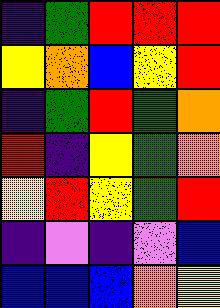[["indigo", "green", "red", "red", "red"], ["yellow", "orange", "blue", "yellow", "red"], ["indigo", "green", "red", "green", "orange"], ["red", "indigo", "yellow", "green", "orange"], ["yellow", "red", "yellow", "green", "red"], ["indigo", "violet", "indigo", "violet", "blue"], ["blue", "blue", "blue", "orange", "yellow"]]